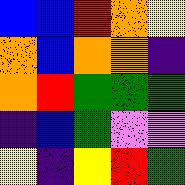[["blue", "blue", "red", "orange", "yellow"], ["orange", "blue", "orange", "orange", "indigo"], ["orange", "red", "green", "green", "green"], ["indigo", "blue", "green", "violet", "violet"], ["yellow", "indigo", "yellow", "red", "green"]]